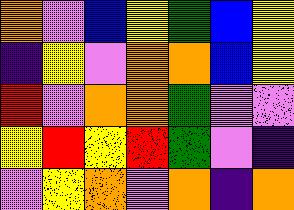[["orange", "violet", "blue", "yellow", "green", "blue", "yellow"], ["indigo", "yellow", "violet", "orange", "orange", "blue", "yellow"], ["red", "violet", "orange", "orange", "green", "violet", "violet"], ["yellow", "red", "yellow", "red", "green", "violet", "indigo"], ["violet", "yellow", "orange", "violet", "orange", "indigo", "orange"]]